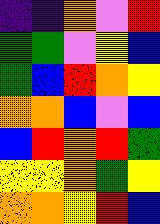[["indigo", "indigo", "orange", "violet", "red"], ["green", "green", "violet", "yellow", "blue"], ["green", "blue", "red", "orange", "yellow"], ["orange", "orange", "blue", "violet", "blue"], ["blue", "red", "orange", "red", "green"], ["yellow", "yellow", "orange", "green", "yellow"], ["orange", "orange", "yellow", "red", "blue"]]